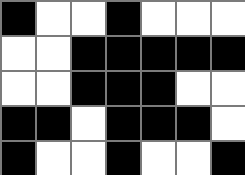[["black", "white", "white", "black", "white", "white", "white"], ["white", "white", "black", "black", "black", "black", "black"], ["white", "white", "black", "black", "black", "white", "white"], ["black", "black", "white", "black", "black", "black", "white"], ["black", "white", "white", "black", "white", "white", "black"]]